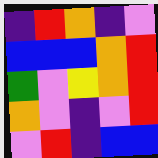[["indigo", "red", "orange", "indigo", "violet"], ["blue", "blue", "blue", "orange", "red"], ["green", "violet", "yellow", "orange", "red"], ["orange", "violet", "indigo", "violet", "red"], ["violet", "red", "indigo", "blue", "blue"]]